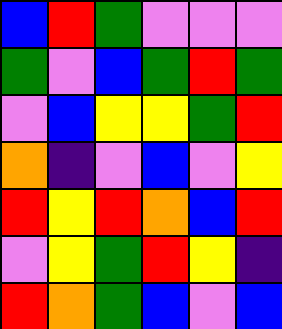[["blue", "red", "green", "violet", "violet", "violet"], ["green", "violet", "blue", "green", "red", "green"], ["violet", "blue", "yellow", "yellow", "green", "red"], ["orange", "indigo", "violet", "blue", "violet", "yellow"], ["red", "yellow", "red", "orange", "blue", "red"], ["violet", "yellow", "green", "red", "yellow", "indigo"], ["red", "orange", "green", "blue", "violet", "blue"]]